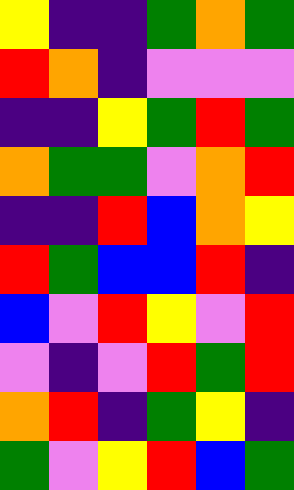[["yellow", "indigo", "indigo", "green", "orange", "green"], ["red", "orange", "indigo", "violet", "violet", "violet"], ["indigo", "indigo", "yellow", "green", "red", "green"], ["orange", "green", "green", "violet", "orange", "red"], ["indigo", "indigo", "red", "blue", "orange", "yellow"], ["red", "green", "blue", "blue", "red", "indigo"], ["blue", "violet", "red", "yellow", "violet", "red"], ["violet", "indigo", "violet", "red", "green", "red"], ["orange", "red", "indigo", "green", "yellow", "indigo"], ["green", "violet", "yellow", "red", "blue", "green"]]